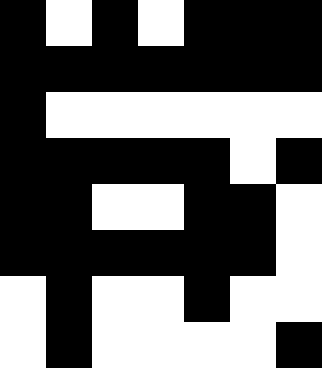[["black", "white", "black", "white", "black", "black", "black"], ["black", "black", "black", "black", "black", "black", "black"], ["black", "white", "white", "white", "white", "white", "white"], ["black", "black", "black", "black", "black", "white", "black"], ["black", "black", "white", "white", "black", "black", "white"], ["black", "black", "black", "black", "black", "black", "white"], ["white", "black", "white", "white", "black", "white", "white"], ["white", "black", "white", "white", "white", "white", "black"]]